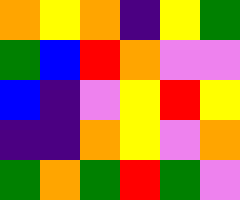[["orange", "yellow", "orange", "indigo", "yellow", "green"], ["green", "blue", "red", "orange", "violet", "violet"], ["blue", "indigo", "violet", "yellow", "red", "yellow"], ["indigo", "indigo", "orange", "yellow", "violet", "orange"], ["green", "orange", "green", "red", "green", "violet"]]